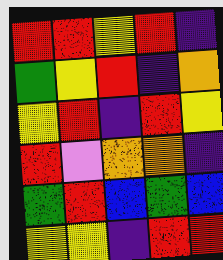[["red", "red", "yellow", "red", "indigo"], ["green", "yellow", "red", "indigo", "orange"], ["yellow", "red", "indigo", "red", "yellow"], ["red", "violet", "orange", "orange", "indigo"], ["green", "red", "blue", "green", "blue"], ["yellow", "yellow", "indigo", "red", "red"]]